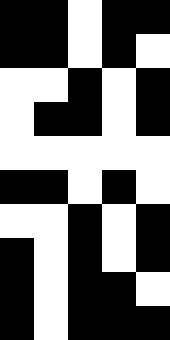[["black", "black", "white", "black", "black"], ["black", "black", "white", "black", "white"], ["white", "white", "black", "white", "black"], ["white", "black", "black", "white", "black"], ["white", "white", "white", "white", "white"], ["black", "black", "white", "black", "white"], ["white", "white", "black", "white", "black"], ["black", "white", "black", "white", "black"], ["black", "white", "black", "black", "white"], ["black", "white", "black", "black", "black"]]